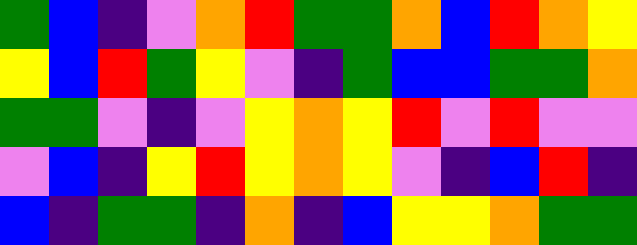[["green", "blue", "indigo", "violet", "orange", "red", "green", "green", "orange", "blue", "red", "orange", "yellow"], ["yellow", "blue", "red", "green", "yellow", "violet", "indigo", "green", "blue", "blue", "green", "green", "orange"], ["green", "green", "violet", "indigo", "violet", "yellow", "orange", "yellow", "red", "violet", "red", "violet", "violet"], ["violet", "blue", "indigo", "yellow", "red", "yellow", "orange", "yellow", "violet", "indigo", "blue", "red", "indigo"], ["blue", "indigo", "green", "green", "indigo", "orange", "indigo", "blue", "yellow", "yellow", "orange", "green", "green"]]